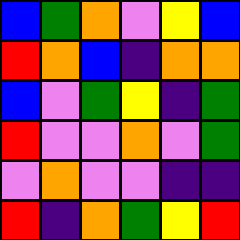[["blue", "green", "orange", "violet", "yellow", "blue"], ["red", "orange", "blue", "indigo", "orange", "orange"], ["blue", "violet", "green", "yellow", "indigo", "green"], ["red", "violet", "violet", "orange", "violet", "green"], ["violet", "orange", "violet", "violet", "indigo", "indigo"], ["red", "indigo", "orange", "green", "yellow", "red"]]